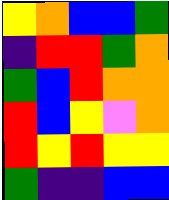[["yellow", "orange", "blue", "blue", "green"], ["indigo", "red", "red", "green", "orange"], ["green", "blue", "red", "orange", "orange"], ["red", "blue", "yellow", "violet", "orange"], ["red", "yellow", "red", "yellow", "yellow"], ["green", "indigo", "indigo", "blue", "blue"]]